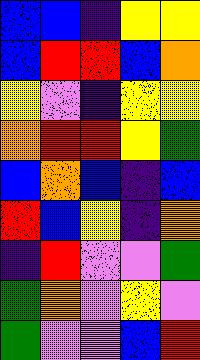[["blue", "blue", "indigo", "yellow", "yellow"], ["blue", "red", "red", "blue", "orange"], ["yellow", "violet", "indigo", "yellow", "yellow"], ["orange", "red", "red", "yellow", "green"], ["blue", "orange", "blue", "indigo", "blue"], ["red", "blue", "yellow", "indigo", "orange"], ["indigo", "red", "violet", "violet", "green"], ["green", "orange", "violet", "yellow", "violet"], ["green", "violet", "violet", "blue", "red"]]